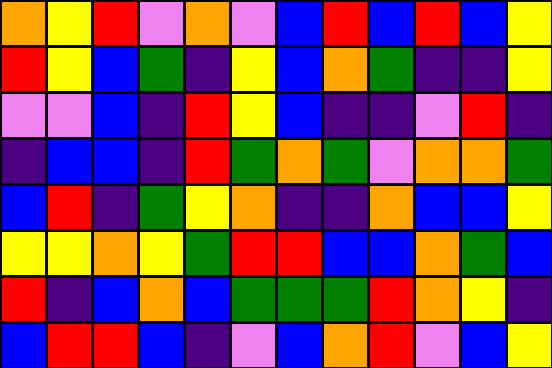[["orange", "yellow", "red", "violet", "orange", "violet", "blue", "red", "blue", "red", "blue", "yellow"], ["red", "yellow", "blue", "green", "indigo", "yellow", "blue", "orange", "green", "indigo", "indigo", "yellow"], ["violet", "violet", "blue", "indigo", "red", "yellow", "blue", "indigo", "indigo", "violet", "red", "indigo"], ["indigo", "blue", "blue", "indigo", "red", "green", "orange", "green", "violet", "orange", "orange", "green"], ["blue", "red", "indigo", "green", "yellow", "orange", "indigo", "indigo", "orange", "blue", "blue", "yellow"], ["yellow", "yellow", "orange", "yellow", "green", "red", "red", "blue", "blue", "orange", "green", "blue"], ["red", "indigo", "blue", "orange", "blue", "green", "green", "green", "red", "orange", "yellow", "indigo"], ["blue", "red", "red", "blue", "indigo", "violet", "blue", "orange", "red", "violet", "blue", "yellow"]]